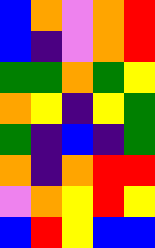[["blue", "orange", "violet", "orange", "red"], ["blue", "indigo", "violet", "orange", "red"], ["green", "green", "orange", "green", "yellow"], ["orange", "yellow", "indigo", "yellow", "green"], ["green", "indigo", "blue", "indigo", "green"], ["orange", "indigo", "orange", "red", "red"], ["violet", "orange", "yellow", "red", "yellow"], ["blue", "red", "yellow", "blue", "blue"]]